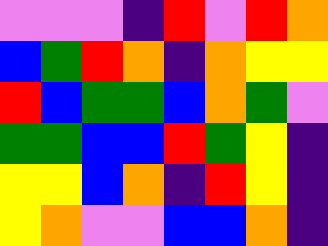[["violet", "violet", "violet", "indigo", "red", "violet", "red", "orange"], ["blue", "green", "red", "orange", "indigo", "orange", "yellow", "yellow"], ["red", "blue", "green", "green", "blue", "orange", "green", "violet"], ["green", "green", "blue", "blue", "red", "green", "yellow", "indigo"], ["yellow", "yellow", "blue", "orange", "indigo", "red", "yellow", "indigo"], ["yellow", "orange", "violet", "violet", "blue", "blue", "orange", "indigo"]]